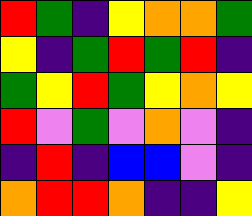[["red", "green", "indigo", "yellow", "orange", "orange", "green"], ["yellow", "indigo", "green", "red", "green", "red", "indigo"], ["green", "yellow", "red", "green", "yellow", "orange", "yellow"], ["red", "violet", "green", "violet", "orange", "violet", "indigo"], ["indigo", "red", "indigo", "blue", "blue", "violet", "indigo"], ["orange", "red", "red", "orange", "indigo", "indigo", "yellow"]]